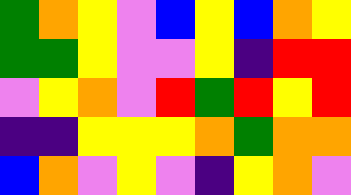[["green", "orange", "yellow", "violet", "blue", "yellow", "blue", "orange", "yellow"], ["green", "green", "yellow", "violet", "violet", "yellow", "indigo", "red", "red"], ["violet", "yellow", "orange", "violet", "red", "green", "red", "yellow", "red"], ["indigo", "indigo", "yellow", "yellow", "yellow", "orange", "green", "orange", "orange"], ["blue", "orange", "violet", "yellow", "violet", "indigo", "yellow", "orange", "violet"]]